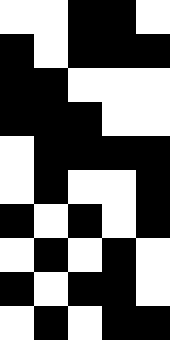[["white", "white", "black", "black", "white"], ["black", "white", "black", "black", "black"], ["black", "black", "white", "white", "white"], ["black", "black", "black", "white", "white"], ["white", "black", "black", "black", "black"], ["white", "black", "white", "white", "black"], ["black", "white", "black", "white", "black"], ["white", "black", "white", "black", "white"], ["black", "white", "black", "black", "white"], ["white", "black", "white", "black", "black"]]